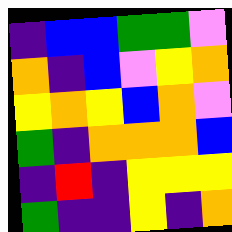[["indigo", "blue", "blue", "green", "green", "violet"], ["orange", "indigo", "blue", "violet", "yellow", "orange"], ["yellow", "orange", "yellow", "blue", "orange", "violet"], ["green", "indigo", "orange", "orange", "orange", "blue"], ["indigo", "red", "indigo", "yellow", "yellow", "yellow"], ["green", "indigo", "indigo", "yellow", "indigo", "orange"]]